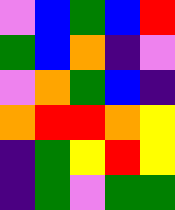[["violet", "blue", "green", "blue", "red"], ["green", "blue", "orange", "indigo", "violet"], ["violet", "orange", "green", "blue", "indigo"], ["orange", "red", "red", "orange", "yellow"], ["indigo", "green", "yellow", "red", "yellow"], ["indigo", "green", "violet", "green", "green"]]